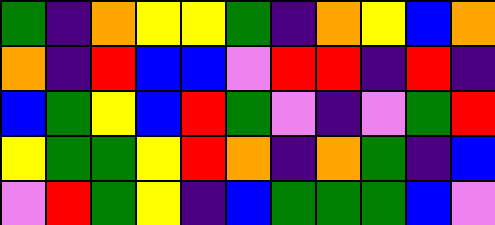[["green", "indigo", "orange", "yellow", "yellow", "green", "indigo", "orange", "yellow", "blue", "orange"], ["orange", "indigo", "red", "blue", "blue", "violet", "red", "red", "indigo", "red", "indigo"], ["blue", "green", "yellow", "blue", "red", "green", "violet", "indigo", "violet", "green", "red"], ["yellow", "green", "green", "yellow", "red", "orange", "indigo", "orange", "green", "indigo", "blue"], ["violet", "red", "green", "yellow", "indigo", "blue", "green", "green", "green", "blue", "violet"]]